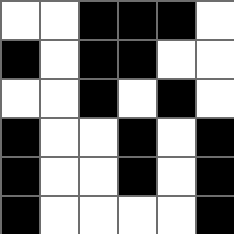[["white", "white", "black", "black", "black", "white"], ["black", "white", "black", "black", "white", "white"], ["white", "white", "black", "white", "black", "white"], ["black", "white", "white", "black", "white", "black"], ["black", "white", "white", "black", "white", "black"], ["black", "white", "white", "white", "white", "black"]]